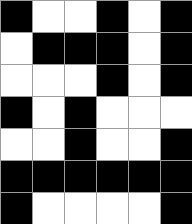[["black", "white", "white", "black", "white", "black"], ["white", "black", "black", "black", "white", "black"], ["white", "white", "white", "black", "white", "black"], ["black", "white", "black", "white", "white", "white"], ["white", "white", "black", "white", "white", "black"], ["black", "black", "black", "black", "black", "black"], ["black", "white", "white", "white", "white", "black"]]